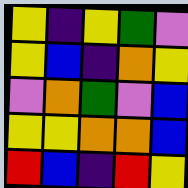[["yellow", "indigo", "yellow", "green", "violet"], ["yellow", "blue", "indigo", "orange", "yellow"], ["violet", "orange", "green", "violet", "blue"], ["yellow", "yellow", "orange", "orange", "blue"], ["red", "blue", "indigo", "red", "yellow"]]